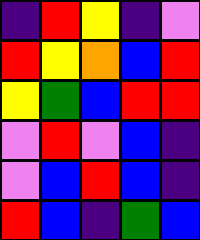[["indigo", "red", "yellow", "indigo", "violet"], ["red", "yellow", "orange", "blue", "red"], ["yellow", "green", "blue", "red", "red"], ["violet", "red", "violet", "blue", "indigo"], ["violet", "blue", "red", "blue", "indigo"], ["red", "blue", "indigo", "green", "blue"]]